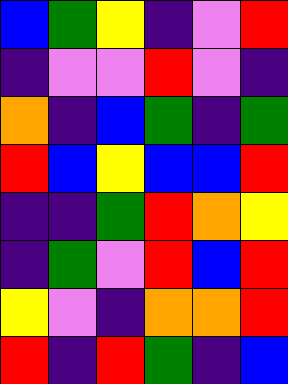[["blue", "green", "yellow", "indigo", "violet", "red"], ["indigo", "violet", "violet", "red", "violet", "indigo"], ["orange", "indigo", "blue", "green", "indigo", "green"], ["red", "blue", "yellow", "blue", "blue", "red"], ["indigo", "indigo", "green", "red", "orange", "yellow"], ["indigo", "green", "violet", "red", "blue", "red"], ["yellow", "violet", "indigo", "orange", "orange", "red"], ["red", "indigo", "red", "green", "indigo", "blue"]]